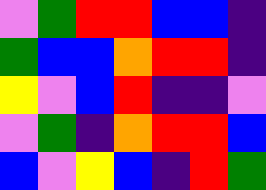[["violet", "green", "red", "red", "blue", "blue", "indigo"], ["green", "blue", "blue", "orange", "red", "red", "indigo"], ["yellow", "violet", "blue", "red", "indigo", "indigo", "violet"], ["violet", "green", "indigo", "orange", "red", "red", "blue"], ["blue", "violet", "yellow", "blue", "indigo", "red", "green"]]